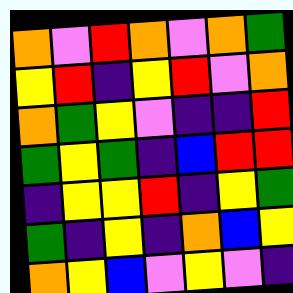[["orange", "violet", "red", "orange", "violet", "orange", "green"], ["yellow", "red", "indigo", "yellow", "red", "violet", "orange"], ["orange", "green", "yellow", "violet", "indigo", "indigo", "red"], ["green", "yellow", "green", "indigo", "blue", "red", "red"], ["indigo", "yellow", "yellow", "red", "indigo", "yellow", "green"], ["green", "indigo", "yellow", "indigo", "orange", "blue", "yellow"], ["orange", "yellow", "blue", "violet", "yellow", "violet", "indigo"]]